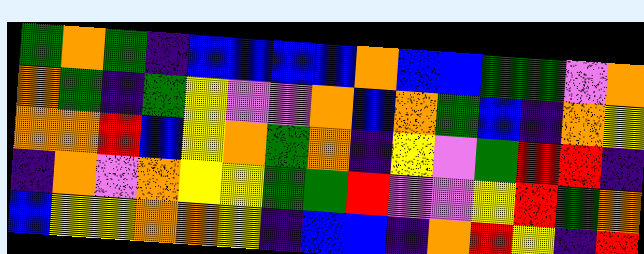[["green", "orange", "green", "indigo", "blue", "blue", "blue", "blue", "orange", "blue", "blue", "green", "green", "violet", "orange"], ["orange", "green", "indigo", "green", "yellow", "violet", "violet", "orange", "blue", "orange", "green", "blue", "indigo", "orange", "yellow"], ["orange", "orange", "red", "blue", "yellow", "orange", "green", "orange", "indigo", "yellow", "violet", "green", "red", "red", "indigo"], ["indigo", "orange", "violet", "orange", "yellow", "yellow", "green", "green", "red", "violet", "violet", "yellow", "red", "green", "orange"], ["blue", "yellow", "yellow", "orange", "orange", "yellow", "indigo", "blue", "blue", "indigo", "orange", "red", "yellow", "indigo", "red"]]